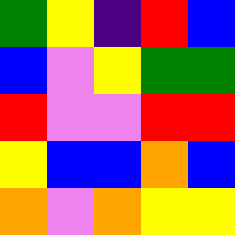[["green", "yellow", "indigo", "red", "blue"], ["blue", "violet", "yellow", "green", "green"], ["red", "violet", "violet", "red", "red"], ["yellow", "blue", "blue", "orange", "blue"], ["orange", "violet", "orange", "yellow", "yellow"]]